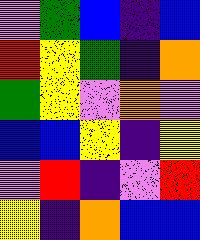[["violet", "green", "blue", "indigo", "blue"], ["red", "yellow", "green", "indigo", "orange"], ["green", "yellow", "violet", "orange", "violet"], ["blue", "blue", "yellow", "indigo", "yellow"], ["violet", "red", "indigo", "violet", "red"], ["yellow", "indigo", "orange", "blue", "blue"]]